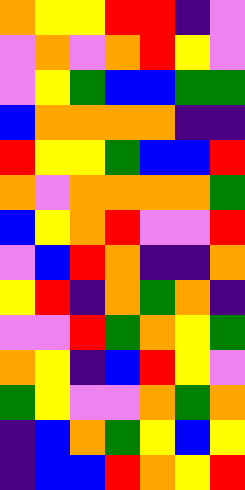[["orange", "yellow", "yellow", "red", "red", "indigo", "violet"], ["violet", "orange", "violet", "orange", "red", "yellow", "violet"], ["violet", "yellow", "green", "blue", "blue", "green", "green"], ["blue", "orange", "orange", "orange", "orange", "indigo", "indigo"], ["red", "yellow", "yellow", "green", "blue", "blue", "red"], ["orange", "violet", "orange", "orange", "orange", "orange", "green"], ["blue", "yellow", "orange", "red", "violet", "violet", "red"], ["violet", "blue", "red", "orange", "indigo", "indigo", "orange"], ["yellow", "red", "indigo", "orange", "green", "orange", "indigo"], ["violet", "violet", "red", "green", "orange", "yellow", "green"], ["orange", "yellow", "indigo", "blue", "red", "yellow", "violet"], ["green", "yellow", "violet", "violet", "orange", "green", "orange"], ["indigo", "blue", "orange", "green", "yellow", "blue", "yellow"], ["indigo", "blue", "blue", "red", "orange", "yellow", "red"]]